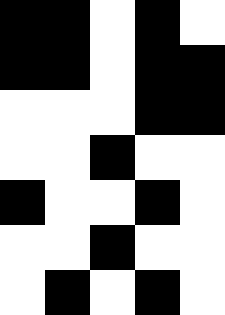[["black", "black", "white", "black", "white"], ["black", "black", "white", "black", "black"], ["white", "white", "white", "black", "black"], ["white", "white", "black", "white", "white"], ["black", "white", "white", "black", "white"], ["white", "white", "black", "white", "white"], ["white", "black", "white", "black", "white"]]